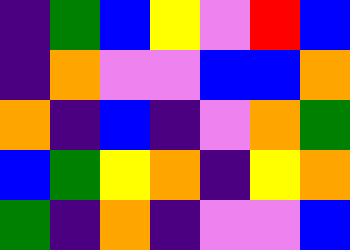[["indigo", "green", "blue", "yellow", "violet", "red", "blue"], ["indigo", "orange", "violet", "violet", "blue", "blue", "orange"], ["orange", "indigo", "blue", "indigo", "violet", "orange", "green"], ["blue", "green", "yellow", "orange", "indigo", "yellow", "orange"], ["green", "indigo", "orange", "indigo", "violet", "violet", "blue"]]